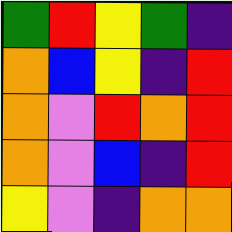[["green", "red", "yellow", "green", "indigo"], ["orange", "blue", "yellow", "indigo", "red"], ["orange", "violet", "red", "orange", "red"], ["orange", "violet", "blue", "indigo", "red"], ["yellow", "violet", "indigo", "orange", "orange"]]